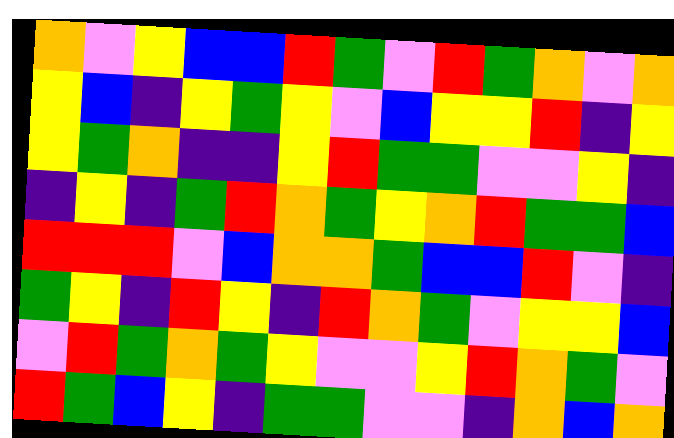[["orange", "violet", "yellow", "blue", "blue", "red", "green", "violet", "red", "green", "orange", "violet", "orange"], ["yellow", "blue", "indigo", "yellow", "green", "yellow", "violet", "blue", "yellow", "yellow", "red", "indigo", "yellow"], ["yellow", "green", "orange", "indigo", "indigo", "yellow", "red", "green", "green", "violet", "violet", "yellow", "indigo"], ["indigo", "yellow", "indigo", "green", "red", "orange", "green", "yellow", "orange", "red", "green", "green", "blue"], ["red", "red", "red", "violet", "blue", "orange", "orange", "green", "blue", "blue", "red", "violet", "indigo"], ["green", "yellow", "indigo", "red", "yellow", "indigo", "red", "orange", "green", "violet", "yellow", "yellow", "blue"], ["violet", "red", "green", "orange", "green", "yellow", "violet", "violet", "yellow", "red", "orange", "green", "violet"], ["red", "green", "blue", "yellow", "indigo", "green", "green", "violet", "violet", "indigo", "orange", "blue", "orange"]]